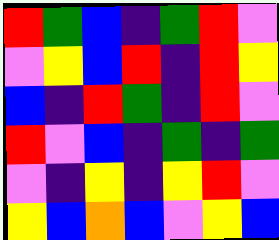[["red", "green", "blue", "indigo", "green", "red", "violet"], ["violet", "yellow", "blue", "red", "indigo", "red", "yellow"], ["blue", "indigo", "red", "green", "indigo", "red", "violet"], ["red", "violet", "blue", "indigo", "green", "indigo", "green"], ["violet", "indigo", "yellow", "indigo", "yellow", "red", "violet"], ["yellow", "blue", "orange", "blue", "violet", "yellow", "blue"]]